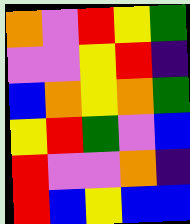[["orange", "violet", "red", "yellow", "green"], ["violet", "violet", "yellow", "red", "indigo"], ["blue", "orange", "yellow", "orange", "green"], ["yellow", "red", "green", "violet", "blue"], ["red", "violet", "violet", "orange", "indigo"], ["red", "blue", "yellow", "blue", "blue"]]